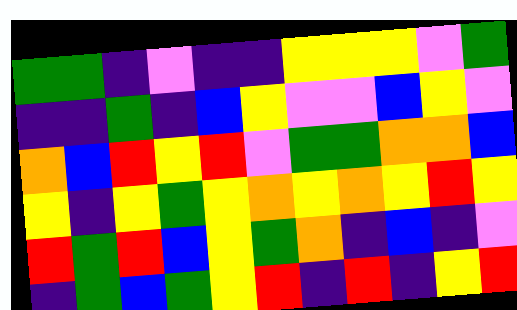[["green", "green", "indigo", "violet", "indigo", "indigo", "yellow", "yellow", "yellow", "violet", "green"], ["indigo", "indigo", "green", "indigo", "blue", "yellow", "violet", "violet", "blue", "yellow", "violet"], ["orange", "blue", "red", "yellow", "red", "violet", "green", "green", "orange", "orange", "blue"], ["yellow", "indigo", "yellow", "green", "yellow", "orange", "yellow", "orange", "yellow", "red", "yellow"], ["red", "green", "red", "blue", "yellow", "green", "orange", "indigo", "blue", "indigo", "violet"], ["indigo", "green", "blue", "green", "yellow", "red", "indigo", "red", "indigo", "yellow", "red"]]